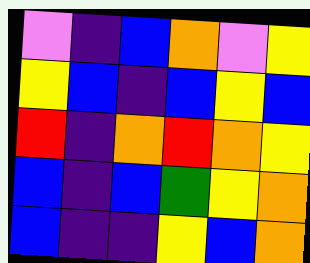[["violet", "indigo", "blue", "orange", "violet", "yellow"], ["yellow", "blue", "indigo", "blue", "yellow", "blue"], ["red", "indigo", "orange", "red", "orange", "yellow"], ["blue", "indigo", "blue", "green", "yellow", "orange"], ["blue", "indigo", "indigo", "yellow", "blue", "orange"]]